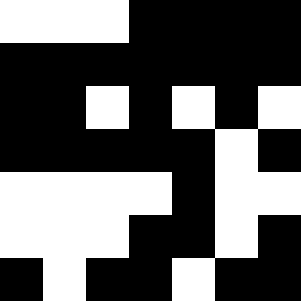[["white", "white", "white", "black", "black", "black", "black"], ["black", "black", "black", "black", "black", "black", "black"], ["black", "black", "white", "black", "white", "black", "white"], ["black", "black", "black", "black", "black", "white", "black"], ["white", "white", "white", "white", "black", "white", "white"], ["white", "white", "white", "black", "black", "white", "black"], ["black", "white", "black", "black", "white", "black", "black"]]